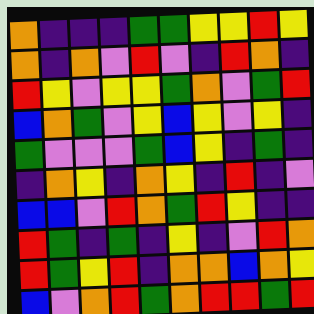[["orange", "indigo", "indigo", "indigo", "green", "green", "yellow", "yellow", "red", "yellow"], ["orange", "indigo", "orange", "violet", "red", "violet", "indigo", "red", "orange", "indigo"], ["red", "yellow", "violet", "yellow", "yellow", "green", "orange", "violet", "green", "red"], ["blue", "orange", "green", "violet", "yellow", "blue", "yellow", "violet", "yellow", "indigo"], ["green", "violet", "violet", "violet", "green", "blue", "yellow", "indigo", "green", "indigo"], ["indigo", "orange", "yellow", "indigo", "orange", "yellow", "indigo", "red", "indigo", "violet"], ["blue", "blue", "violet", "red", "orange", "green", "red", "yellow", "indigo", "indigo"], ["red", "green", "indigo", "green", "indigo", "yellow", "indigo", "violet", "red", "orange"], ["red", "green", "yellow", "red", "indigo", "orange", "orange", "blue", "orange", "yellow"], ["blue", "violet", "orange", "red", "green", "orange", "red", "red", "green", "red"]]